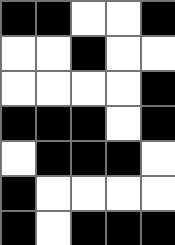[["black", "black", "white", "white", "black"], ["white", "white", "black", "white", "white"], ["white", "white", "white", "white", "black"], ["black", "black", "black", "white", "black"], ["white", "black", "black", "black", "white"], ["black", "white", "white", "white", "white"], ["black", "white", "black", "black", "black"]]